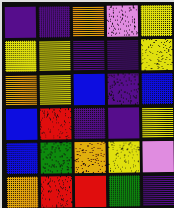[["indigo", "indigo", "orange", "violet", "yellow"], ["yellow", "yellow", "indigo", "indigo", "yellow"], ["orange", "yellow", "blue", "indigo", "blue"], ["blue", "red", "indigo", "indigo", "yellow"], ["blue", "green", "orange", "yellow", "violet"], ["orange", "red", "red", "green", "indigo"]]